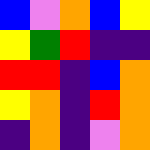[["blue", "violet", "orange", "blue", "yellow"], ["yellow", "green", "red", "indigo", "indigo"], ["red", "red", "indigo", "blue", "orange"], ["yellow", "orange", "indigo", "red", "orange"], ["indigo", "orange", "indigo", "violet", "orange"]]